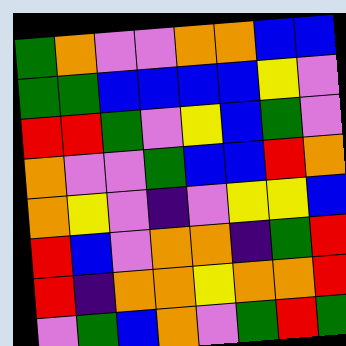[["green", "orange", "violet", "violet", "orange", "orange", "blue", "blue"], ["green", "green", "blue", "blue", "blue", "blue", "yellow", "violet"], ["red", "red", "green", "violet", "yellow", "blue", "green", "violet"], ["orange", "violet", "violet", "green", "blue", "blue", "red", "orange"], ["orange", "yellow", "violet", "indigo", "violet", "yellow", "yellow", "blue"], ["red", "blue", "violet", "orange", "orange", "indigo", "green", "red"], ["red", "indigo", "orange", "orange", "yellow", "orange", "orange", "red"], ["violet", "green", "blue", "orange", "violet", "green", "red", "green"]]